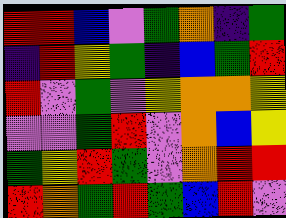[["red", "red", "blue", "violet", "green", "orange", "indigo", "green"], ["indigo", "red", "yellow", "green", "indigo", "blue", "green", "red"], ["red", "violet", "green", "violet", "yellow", "orange", "orange", "yellow"], ["violet", "violet", "green", "red", "violet", "orange", "blue", "yellow"], ["green", "yellow", "red", "green", "violet", "orange", "red", "red"], ["red", "orange", "green", "red", "green", "blue", "red", "violet"]]